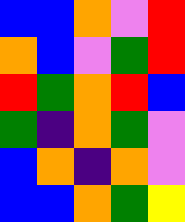[["blue", "blue", "orange", "violet", "red"], ["orange", "blue", "violet", "green", "red"], ["red", "green", "orange", "red", "blue"], ["green", "indigo", "orange", "green", "violet"], ["blue", "orange", "indigo", "orange", "violet"], ["blue", "blue", "orange", "green", "yellow"]]